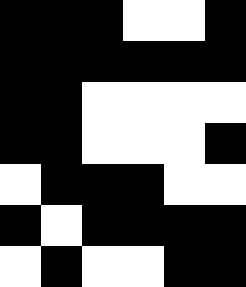[["black", "black", "black", "white", "white", "black"], ["black", "black", "black", "black", "black", "black"], ["black", "black", "white", "white", "white", "white"], ["black", "black", "white", "white", "white", "black"], ["white", "black", "black", "black", "white", "white"], ["black", "white", "black", "black", "black", "black"], ["white", "black", "white", "white", "black", "black"]]